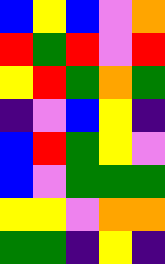[["blue", "yellow", "blue", "violet", "orange"], ["red", "green", "red", "violet", "red"], ["yellow", "red", "green", "orange", "green"], ["indigo", "violet", "blue", "yellow", "indigo"], ["blue", "red", "green", "yellow", "violet"], ["blue", "violet", "green", "green", "green"], ["yellow", "yellow", "violet", "orange", "orange"], ["green", "green", "indigo", "yellow", "indigo"]]